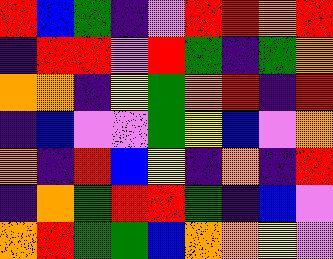[["red", "blue", "green", "indigo", "violet", "red", "red", "orange", "red"], ["indigo", "red", "red", "violet", "red", "green", "indigo", "green", "orange"], ["orange", "orange", "indigo", "yellow", "green", "orange", "red", "indigo", "red"], ["indigo", "blue", "violet", "violet", "green", "yellow", "blue", "violet", "orange"], ["orange", "indigo", "red", "blue", "yellow", "indigo", "orange", "indigo", "red"], ["indigo", "orange", "green", "red", "red", "green", "indigo", "blue", "violet"], ["orange", "red", "green", "green", "blue", "orange", "orange", "yellow", "violet"]]